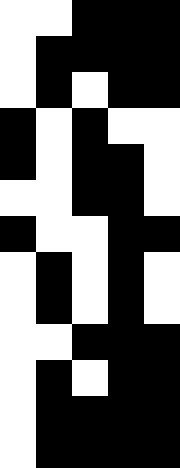[["white", "white", "black", "black", "black"], ["white", "black", "black", "black", "black"], ["white", "black", "white", "black", "black"], ["black", "white", "black", "white", "white"], ["black", "white", "black", "black", "white"], ["white", "white", "black", "black", "white"], ["black", "white", "white", "black", "black"], ["white", "black", "white", "black", "white"], ["white", "black", "white", "black", "white"], ["white", "white", "black", "black", "black"], ["white", "black", "white", "black", "black"], ["white", "black", "black", "black", "black"], ["white", "black", "black", "black", "black"]]